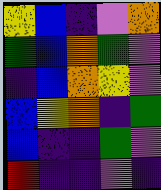[["yellow", "blue", "indigo", "violet", "orange"], ["green", "blue", "orange", "green", "violet"], ["indigo", "blue", "orange", "yellow", "violet"], ["blue", "yellow", "orange", "indigo", "green"], ["blue", "indigo", "indigo", "green", "violet"], ["red", "indigo", "indigo", "violet", "indigo"]]